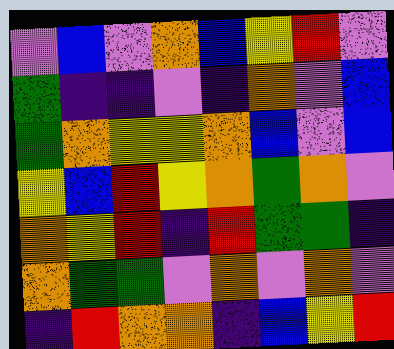[["violet", "blue", "violet", "orange", "blue", "yellow", "red", "violet"], ["green", "indigo", "indigo", "violet", "indigo", "orange", "violet", "blue"], ["green", "orange", "yellow", "yellow", "orange", "blue", "violet", "blue"], ["yellow", "blue", "red", "yellow", "orange", "green", "orange", "violet"], ["orange", "yellow", "red", "indigo", "red", "green", "green", "indigo"], ["orange", "green", "green", "violet", "orange", "violet", "orange", "violet"], ["indigo", "red", "orange", "orange", "indigo", "blue", "yellow", "red"]]